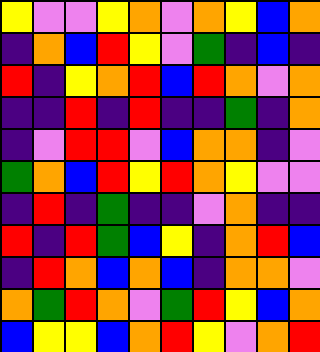[["yellow", "violet", "violet", "yellow", "orange", "violet", "orange", "yellow", "blue", "orange"], ["indigo", "orange", "blue", "red", "yellow", "violet", "green", "indigo", "blue", "indigo"], ["red", "indigo", "yellow", "orange", "red", "blue", "red", "orange", "violet", "orange"], ["indigo", "indigo", "red", "indigo", "red", "indigo", "indigo", "green", "indigo", "orange"], ["indigo", "violet", "red", "red", "violet", "blue", "orange", "orange", "indigo", "violet"], ["green", "orange", "blue", "red", "yellow", "red", "orange", "yellow", "violet", "violet"], ["indigo", "red", "indigo", "green", "indigo", "indigo", "violet", "orange", "indigo", "indigo"], ["red", "indigo", "red", "green", "blue", "yellow", "indigo", "orange", "red", "blue"], ["indigo", "red", "orange", "blue", "orange", "blue", "indigo", "orange", "orange", "violet"], ["orange", "green", "red", "orange", "violet", "green", "red", "yellow", "blue", "orange"], ["blue", "yellow", "yellow", "blue", "orange", "red", "yellow", "violet", "orange", "red"]]